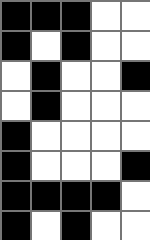[["black", "black", "black", "white", "white"], ["black", "white", "black", "white", "white"], ["white", "black", "white", "white", "black"], ["white", "black", "white", "white", "white"], ["black", "white", "white", "white", "white"], ["black", "white", "white", "white", "black"], ["black", "black", "black", "black", "white"], ["black", "white", "black", "white", "white"]]